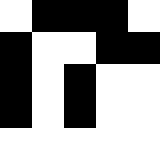[["white", "black", "black", "black", "white"], ["black", "white", "white", "black", "black"], ["black", "white", "black", "white", "white"], ["black", "white", "black", "white", "white"], ["white", "white", "white", "white", "white"]]